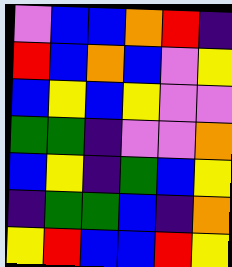[["violet", "blue", "blue", "orange", "red", "indigo"], ["red", "blue", "orange", "blue", "violet", "yellow"], ["blue", "yellow", "blue", "yellow", "violet", "violet"], ["green", "green", "indigo", "violet", "violet", "orange"], ["blue", "yellow", "indigo", "green", "blue", "yellow"], ["indigo", "green", "green", "blue", "indigo", "orange"], ["yellow", "red", "blue", "blue", "red", "yellow"]]